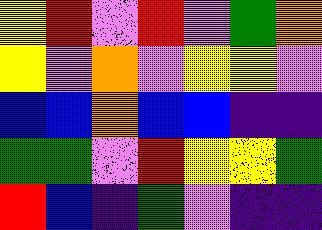[["yellow", "red", "violet", "red", "violet", "green", "orange"], ["yellow", "violet", "orange", "violet", "yellow", "yellow", "violet"], ["blue", "blue", "orange", "blue", "blue", "indigo", "indigo"], ["green", "green", "violet", "red", "yellow", "yellow", "green"], ["red", "blue", "indigo", "green", "violet", "indigo", "indigo"]]